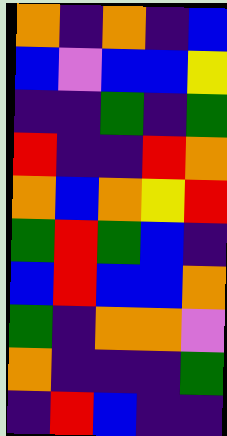[["orange", "indigo", "orange", "indigo", "blue"], ["blue", "violet", "blue", "blue", "yellow"], ["indigo", "indigo", "green", "indigo", "green"], ["red", "indigo", "indigo", "red", "orange"], ["orange", "blue", "orange", "yellow", "red"], ["green", "red", "green", "blue", "indigo"], ["blue", "red", "blue", "blue", "orange"], ["green", "indigo", "orange", "orange", "violet"], ["orange", "indigo", "indigo", "indigo", "green"], ["indigo", "red", "blue", "indigo", "indigo"]]